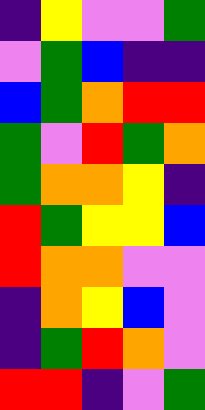[["indigo", "yellow", "violet", "violet", "green"], ["violet", "green", "blue", "indigo", "indigo"], ["blue", "green", "orange", "red", "red"], ["green", "violet", "red", "green", "orange"], ["green", "orange", "orange", "yellow", "indigo"], ["red", "green", "yellow", "yellow", "blue"], ["red", "orange", "orange", "violet", "violet"], ["indigo", "orange", "yellow", "blue", "violet"], ["indigo", "green", "red", "orange", "violet"], ["red", "red", "indigo", "violet", "green"]]